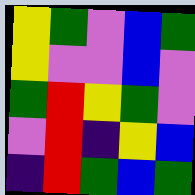[["yellow", "green", "violet", "blue", "green"], ["yellow", "violet", "violet", "blue", "violet"], ["green", "red", "yellow", "green", "violet"], ["violet", "red", "indigo", "yellow", "blue"], ["indigo", "red", "green", "blue", "green"]]